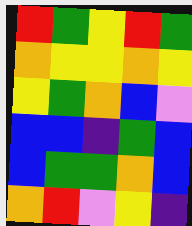[["red", "green", "yellow", "red", "green"], ["orange", "yellow", "yellow", "orange", "yellow"], ["yellow", "green", "orange", "blue", "violet"], ["blue", "blue", "indigo", "green", "blue"], ["blue", "green", "green", "orange", "blue"], ["orange", "red", "violet", "yellow", "indigo"]]